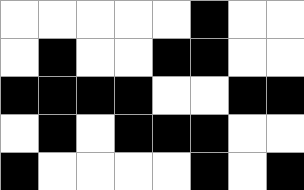[["white", "white", "white", "white", "white", "black", "white", "white"], ["white", "black", "white", "white", "black", "black", "white", "white"], ["black", "black", "black", "black", "white", "white", "black", "black"], ["white", "black", "white", "black", "black", "black", "white", "white"], ["black", "white", "white", "white", "white", "black", "white", "black"]]